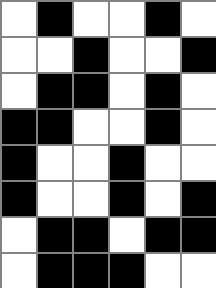[["white", "black", "white", "white", "black", "white"], ["white", "white", "black", "white", "white", "black"], ["white", "black", "black", "white", "black", "white"], ["black", "black", "white", "white", "black", "white"], ["black", "white", "white", "black", "white", "white"], ["black", "white", "white", "black", "white", "black"], ["white", "black", "black", "white", "black", "black"], ["white", "black", "black", "black", "white", "white"]]